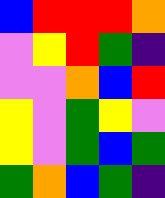[["blue", "red", "red", "red", "orange"], ["violet", "yellow", "red", "green", "indigo"], ["violet", "violet", "orange", "blue", "red"], ["yellow", "violet", "green", "yellow", "violet"], ["yellow", "violet", "green", "blue", "green"], ["green", "orange", "blue", "green", "indigo"]]